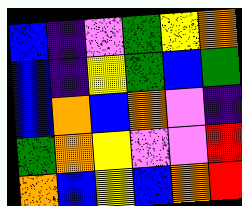[["blue", "indigo", "violet", "green", "yellow", "orange"], ["blue", "indigo", "yellow", "green", "blue", "green"], ["blue", "orange", "blue", "orange", "violet", "indigo"], ["green", "orange", "yellow", "violet", "violet", "red"], ["orange", "blue", "yellow", "blue", "orange", "red"]]